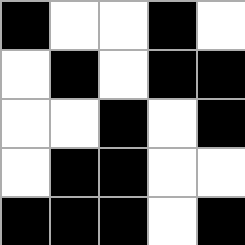[["black", "white", "white", "black", "white"], ["white", "black", "white", "black", "black"], ["white", "white", "black", "white", "black"], ["white", "black", "black", "white", "white"], ["black", "black", "black", "white", "black"]]